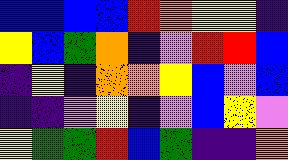[["blue", "blue", "blue", "blue", "red", "orange", "yellow", "yellow", "indigo"], ["yellow", "blue", "green", "orange", "indigo", "violet", "red", "red", "blue"], ["indigo", "yellow", "indigo", "orange", "orange", "yellow", "blue", "violet", "blue"], ["indigo", "indigo", "violet", "yellow", "indigo", "violet", "blue", "yellow", "violet"], ["yellow", "green", "green", "red", "blue", "green", "indigo", "indigo", "orange"]]